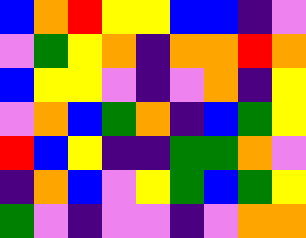[["blue", "orange", "red", "yellow", "yellow", "blue", "blue", "indigo", "violet"], ["violet", "green", "yellow", "orange", "indigo", "orange", "orange", "red", "orange"], ["blue", "yellow", "yellow", "violet", "indigo", "violet", "orange", "indigo", "yellow"], ["violet", "orange", "blue", "green", "orange", "indigo", "blue", "green", "yellow"], ["red", "blue", "yellow", "indigo", "indigo", "green", "green", "orange", "violet"], ["indigo", "orange", "blue", "violet", "yellow", "green", "blue", "green", "yellow"], ["green", "violet", "indigo", "violet", "violet", "indigo", "violet", "orange", "orange"]]